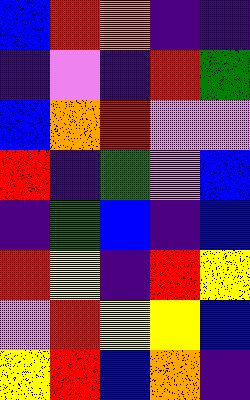[["blue", "red", "orange", "indigo", "indigo"], ["indigo", "violet", "indigo", "red", "green"], ["blue", "orange", "red", "violet", "violet"], ["red", "indigo", "green", "violet", "blue"], ["indigo", "green", "blue", "indigo", "blue"], ["red", "yellow", "indigo", "red", "yellow"], ["violet", "red", "yellow", "yellow", "blue"], ["yellow", "red", "blue", "orange", "indigo"]]